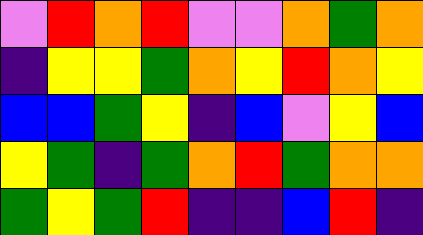[["violet", "red", "orange", "red", "violet", "violet", "orange", "green", "orange"], ["indigo", "yellow", "yellow", "green", "orange", "yellow", "red", "orange", "yellow"], ["blue", "blue", "green", "yellow", "indigo", "blue", "violet", "yellow", "blue"], ["yellow", "green", "indigo", "green", "orange", "red", "green", "orange", "orange"], ["green", "yellow", "green", "red", "indigo", "indigo", "blue", "red", "indigo"]]